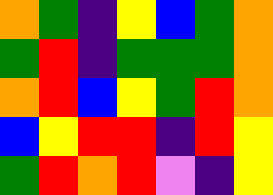[["orange", "green", "indigo", "yellow", "blue", "green", "orange"], ["green", "red", "indigo", "green", "green", "green", "orange"], ["orange", "red", "blue", "yellow", "green", "red", "orange"], ["blue", "yellow", "red", "red", "indigo", "red", "yellow"], ["green", "red", "orange", "red", "violet", "indigo", "yellow"]]